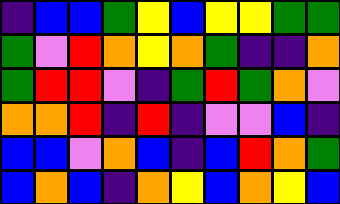[["indigo", "blue", "blue", "green", "yellow", "blue", "yellow", "yellow", "green", "green"], ["green", "violet", "red", "orange", "yellow", "orange", "green", "indigo", "indigo", "orange"], ["green", "red", "red", "violet", "indigo", "green", "red", "green", "orange", "violet"], ["orange", "orange", "red", "indigo", "red", "indigo", "violet", "violet", "blue", "indigo"], ["blue", "blue", "violet", "orange", "blue", "indigo", "blue", "red", "orange", "green"], ["blue", "orange", "blue", "indigo", "orange", "yellow", "blue", "orange", "yellow", "blue"]]